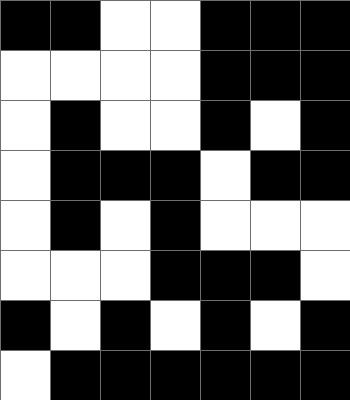[["black", "black", "white", "white", "black", "black", "black"], ["white", "white", "white", "white", "black", "black", "black"], ["white", "black", "white", "white", "black", "white", "black"], ["white", "black", "black", "black", "white", "black", "black"], ["white", "black", "white", "black", "white", "white", "white"], ["white", "white", "white", "black", "black", "black", "white"], ["black", "white", "black", "white", "black", "white", "black"], ["white", "black", "black", "black", "black", "black", "black"]]